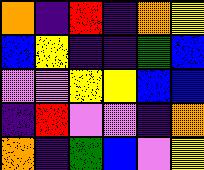[["orange", "indigo", "red", "indigo", "orange", "yellow"], ["blue", "yellow", "indigo", "indigo", "green", "blue"], ["violet", "violet", "yellow", "yellow", "blue", "blue"], ["indigo", "red", "violet", "violet", "indigo", "orange"], ["orange", "indigo", "green", "blue", "violet", "yellow"]]